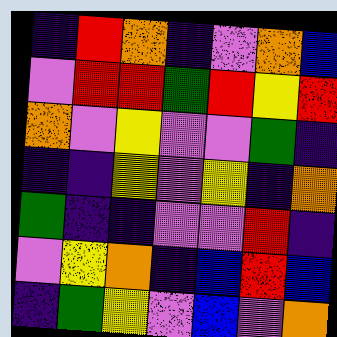[["indigo", "red", "orange", "indigo", "violet", "orange", "blue"], ["violet", "red", "red", "green", "red", "yellow", "red"], ["orange", "violet", "yellow", "violet", "violet", "green", "indigo"], ["indigo", "indigo", "yellow", "violet", "yellow", "indigo", "orange"], ["green", "indigo", "indigo", "violet", "violet", "red", "indigo"], ["violet", "yellow", "orange", "indigo", "blue", "red", "blue"], ["indigo", "green", "yellow", "violet", "blue", "violet", "orange"]]